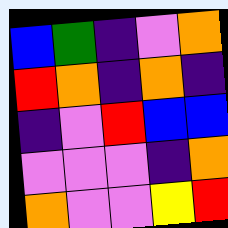[["blue", "green", "indigo", "violet", "orange"], ["red", "orange", "indigo", "orange", "indigo"], ["indigo", "violet", "red", "blue", "blue"], ["violet", "violet", "violet", "indigo", "orange"], ["orange", "violet", "violet", "yellow", "red"]]